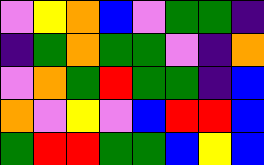[["violet", "yellow", "orange", "blue", "violet", "green", "green", "indigo"], ["indigo", "green", "orange", "green", "green", "violet", "indigo", "orange"], ["violet", "orange", "green", "red", "green", "green", "indigo", "blue"], ["orange", "violet", "yellow", "violet", "blue", "red", "red", "blue"], ["green", "red", "red", "green", "green", "blue", "yellow", "blue"]]